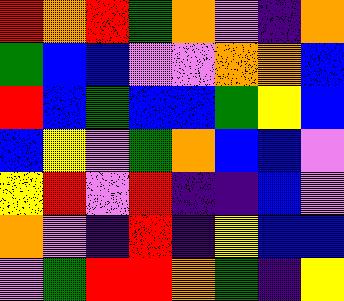[["red", "orange", "red", "green", "orange", "violet", "indigo", "orange"], ["green", "blue", "blue", "violet", "violet", "orange", "orange", "blue"], ["red", "blue", "green", "blue", "blue", "green", "yellow", "blue"], ["blue", "yellow", "violet", "green", "orange", "blue", "blue", "violet"], ["yellow", "red", "violet", "red", "indigo", "indigo", "blue", "violet"], ["orange", "violet", "indigo", "red", "indigo", "yellow", "blue", "blue"], ["violet", "green", "red", "red", "orange", "green", "indigo", "yellow"]]